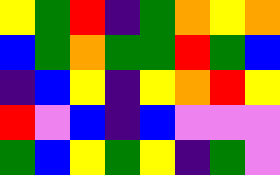[["yellow", "green", "red", "indigo", "green", "orange", "yellow", "orange"], ["blue", "green", "orange", "green", "green", "red", "green", "blue"], ["indigo", "blue", "yellow", "indigo", "yellow", "orange", "red", "yellow"], ["red", "violet", "blue", "indigo", "blue", "violet", "violet", "violet"], ["green", "blue", "yellow", "green", "yellow", "indigo", "green", "violet"]]